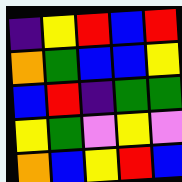[["indigo", "yellow", "red", "blue", "red"], ["orange", "green", "blue", "blue", "yellow"], ["blue", "red", "indigo", "green", "green"], ["yellow", "green", "violet", "yellow", "violet"], ["orange", "blue", "yellow", "red", "blue"]]